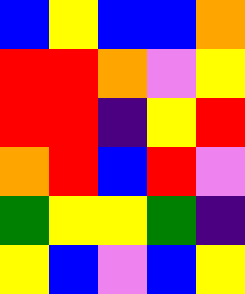[["blue", "yellow", "blue", "blue", "orange"], ["red", "red", "orange", "violet", "yellow"], ["red", "red", "indigo", "yellow", "red"], ["orange", "red", "blue", "red", "violet"], ["green", "yellow", "yellow", "green", "indigo"], ["yellow", "blue", "violet", "blue", "yellow"]]